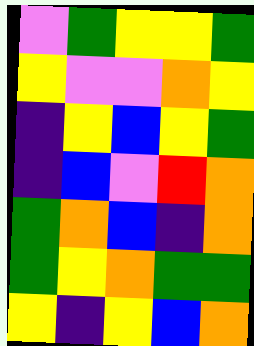[["violet", "green", "yellow", "yellow", "green"], ["yellow", "violet", "violet", "orange", "yellow"], ["indigo", "yellow", "blue", "yellow", "green"], ["indigo", "blue", "violet", "red", "orange"], ["green", "orange", "blue", "indigo", "orange"], ["green", "yellow", "orange", "green", "green"], ["yellow", "indigo", "yellow", "blue", "orange"]]